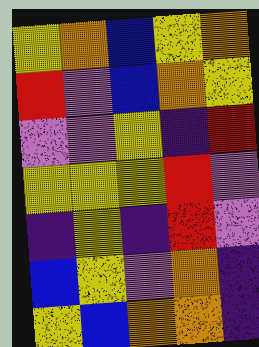[["yellow", "orange", "blue", "yellow", "orange"], ["red", "violet", "blue", "orange", "yellow"], ["violet", "violet", "yellow", "indigo", "red"], ["yellow", "yellow", "yellow", "red", "violet"], ["indigo", "yellow", "indigo", "red", "violet"], ["blue", "yellow", "violet", "orange", "indigo"], ["yellow", "blue", "orange", "orange", "indigo"]]